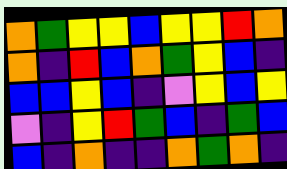[["orange", "green", "yellow", "yellow", "blue", "yellow", "yellow", "red", "orange"], ["orange", "indigo", "red", "blue", "orange", "green", "yellow", "blue", "indigo"], ["blue", "blue", "yellow", "blue", "indigo", "violet", "yellow", "blue", "yellow"], ["violet", "indigo", "yellow", "red", "green", "blue", "indigo", "green", "blue"], ["blue", "indigo", "orange", "indigo", "indigo", "orange", "green", "orange", "indigo"]]